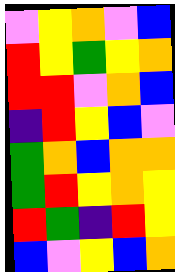[["violet", "yellow", "orange", "violet", "blue"], ["red", "yellow", "green", "yellow", "orange"], ["red", "red", "violet", "orange", "blue"], ["indigo", "red", "yellow", "blue", "violet"], ["green", "orange", "blue", "orange", "orange"], ["green", "red", "yellow", "orange", "yellow"], ["red", "green", "indigo", "red", "yellow"], ["blue", "violet", "yellow", "blue", "orange"]]